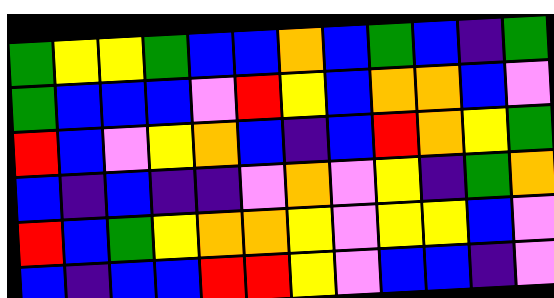[["green", "yellow", "yellow", "green", "blue", "blue", "orange", "blue", "green", "blue", "indigo", "green"], ["green", "blue", "blue", "blue", "violet", "red", "yellow", "blue", "orange", "orange", "blue", "violet"], ["red", "blue", "violet", "yellow", "orange", "blue", "indigo", "blue", "red", "orange", "yellow", "green"], ["blue", "indigo", "blue", "indigo", "indigo", "violet", "orange", "violet", "yellow", "indigo", "green", "orange"], ["red", "blue", "green", "yellow", "orange", "orange", "yellow", "violet", "yellow", "yellow", "blue", "violet"], ["blue", "indigo", "blue", "blue", "red", "red", "yellow", "violet", "blue", "blue", "indigo", "violet"]]